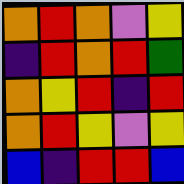[["orange", "red", "orange", "violet", "yellow"], ["indigo", "red", "orange", "red", "green"], ["orange", "yellow", "red", "indigo", "red"], ["orange", "red", "yellow", "violet", "yellow"], ["blue", "indigo", "red", "red", "blue"]]